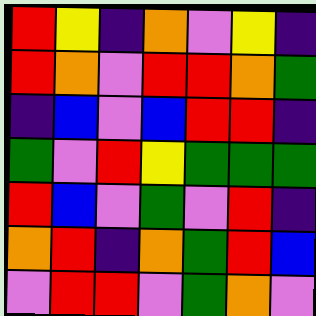[["red", "yellow", "indigo", "orange", "violet", "yellow", "indigo"], ["red", "orange", "violet", "red", "red", "orange", "green"], ["indigo", "blue", "violet", "blue", "red", "red", "indigo"], ["green", "violet", "red", "yellow", "green", "green", "green"], ["red", "blue", "violet", "green", "violet", "red", "indigo"], ["orange", "red", "indigo", "orange", "green", "red", "blue"], ["violet", "red", "red", "violet", "green", "orange", "violet"]]